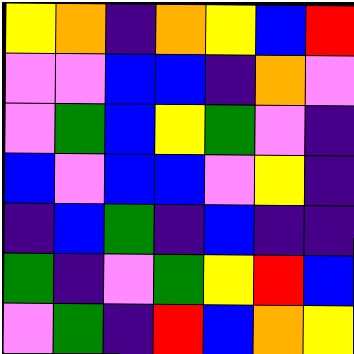[["yellow", "orange", "indigo", "orange", "yellow", "blue", "red"], ["violet", "violet", "blue", "blue", "indigo", "orange", "violet"], ["violet", "green", "blue", "yellow", "green", "violet", "indigo"], ["blue", "violet", "blue", "blue", "violet", "yellow", "indigo"], ["indigo", "blue", "green", "indigo", "blue", "indigo", "indigo"], ["green", "indigo", "violet", "green", "yellow", "red", "blue"], ["violet", "green", "indigo", "red", "blue", "orange", "yellow"]]